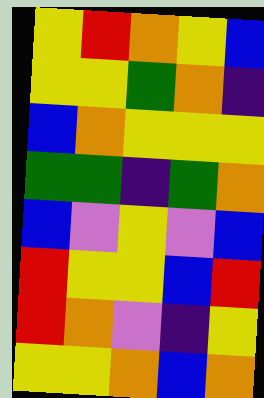[["yellow", "red", "orange", "yellow", "blue"], ["yellow", "yellow", "green", "orange", "indigo"], ["blue", "orange", "yellow", "yellow", "yellow"], ["green", "green", "indigo", "green", "orange"], ["blue", "violet", "yellow", "violet", "blue"], ["red", "yellow", "yellow", "blue", "red"], ["red", "orange", "violet", "indigo", "yellow"], ["yellow", "yellow", "orange", "blue", "orange"]]